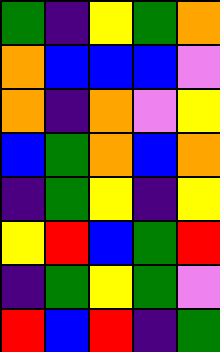[["green", "indigo", "yellow", "green", "orange"], ["orange", "blue", "blue", "blue", "violet"], ["orange", "indigo", "orange", "violet", "yellow"], ["blue", "green", "orange", "blue", "orange"], ["indigo", "green", "yellow", "indigo", "yellow"], ["yellow", "red", "blue", "green", "red"], ["indigo", "green", "yellow", "green", "violet"], ["red", "blue", "red", "indigo", "green"]]